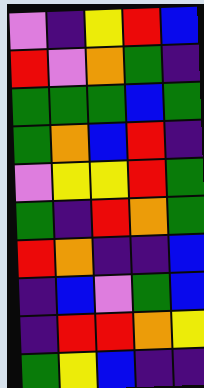[["violet", "indigo", "yellow", "red", "blue"], ["red", "violet", "orange", "green", "indigo"], ["green", "green", "green", "blue", "green"], ["green", "orange", "blue", "red", "indigo"], ["violet", "yellow", "yellow", "red", "green"], ["green", "indigo", "red", "orange", "green"], ["red", "orange", "indigo", "indigo", "blue"], ["indigo", "blue", "violet", "green", "blue"], ["indigo", "red", "red", "orange", "yellow"], ["green", "yellow", "blue", "indigo", "indigo"]]